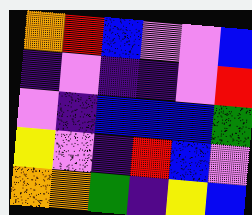[["orange", "red", "blue", "violet", "violet", "blue"], ["indigo", "violet", "indigo", "indigo", "violet", "red"], ["violet", "indigo", "blue", "blue", "blue", "green"], ["yellow", "violet", "indigo", "red", "blue", "violet"], ["orange", "orange", "green", "indigo", "yellow", "blue"]]